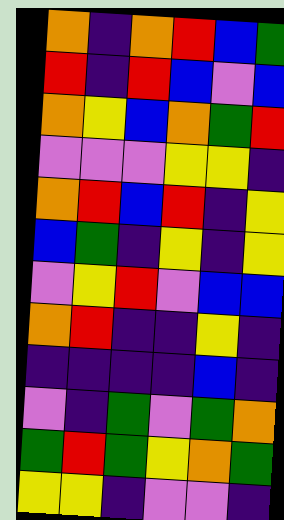[["orange", "indigo", "orange", "red", "blue", "green"], ["red", "indigo", "red", "blue", "violet", "blue"], ["orange", "yellow", "blue", "orange", "green", "red"], ["violet", "violet", "violet", "yellow", "yellow", "indigo"], ["orange", "red", "blue", "red", "indigo", "yellow"], ["blue", "green", "indigo", "yellow", "indigo", "yellow"], ["violet", "yellow", "red", "violet", "blue", "blue"], ["orange", "red", "indigo", "indigo", "yellow", "indigo"], ["indigo", "indigo", "indigo", "indigo", "blue", "indigo"], ["violet", "indigo", "green", "violet", "green", "orange"], ["green", "red", "green", "yellow", "orange", "green"], ["yellow", "yellow", "indigo", "violet", "violet", "indigo"]]